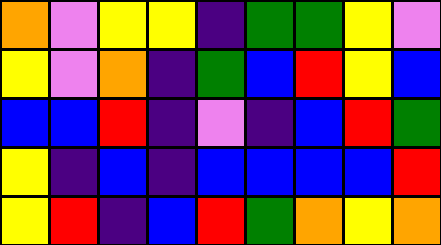[["orange", "violet", "yellow", "yellow", "indigo", "green", "green", "yellow", "violet"], ["yellow", "violet", "orange", "indigo", "green", "blue", "red", "yellow", "blue"], ["blue", "blue", "red", "indigo", "violet", "indigo", "blue", "red", "green"], ["yellow", "indigo", "blue", "indigo", "blue", "blue", "blue", "blue", "red"], ["yellow", "red", "indigo", "blue", "red", "green", "orange", "yellow", "orange"]]